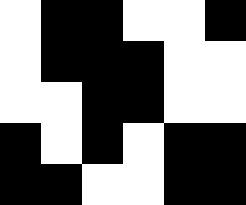[["white", "black", "black", "white", "white", "black"], ["white", "black", "black", "black", "white", "white"], ["white", "white", "black", "black", "white", "white"], ["black", "white", "black", "white", "black", "black"], ["black", "black", "white", "white", "black", "black"]]